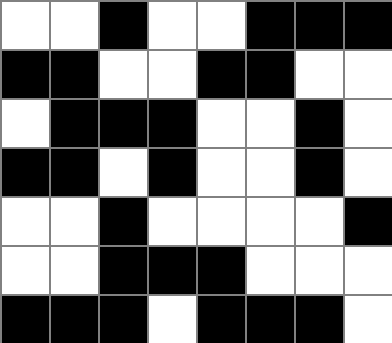[["white", "white", "black", "white", "white", "black", "black", "black"], ["black", "black", "white", "white", "black", "black", "white", "white"], ["white", "black", "black", "black", "white", "white", "black", "white"], ["black", "black", "white", "black", "white", "white", "black", "white"], ["white", "white", "black", "white", "white", "white", "white", "black"], ["white", "white", "black", "black", "black", "white", "white", "white"], ["black", "black", "black", "white", "black", "black", "black", "white"]]